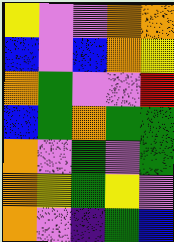[["yellow", "violet", "violet", "orange", "orange"], ["blue", "violet", "blue", "orange", "yellow"], ["orange", "green", "violet", "violet", "red"], ["blue", "green", "orange", "green", "green"], ["orange", "violet", "green", "violet", "green"], ["orange", "yellow", "green", "yellow", "violet"], ["orange", "violet", "indigo", "green", "blue"]]